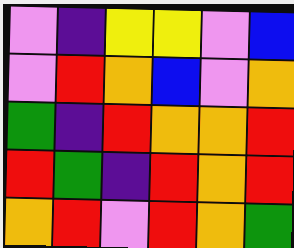[["violet", "indigo", "yellow", "yellow", "violet", "blue"], ["violet", "red", "orange", "blue", "violet", "orange"], ["green", "indigo", "red", "orange", "orange", "red"], ["red", "green", "indigo", "red", "orange", "red"], ["orange", "red", "violet", "red", "orange", "green"]]